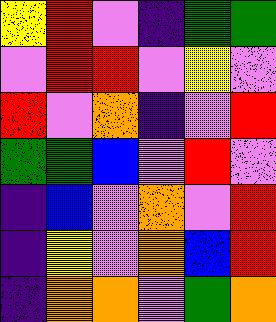[["yellow", "red", "violet", "indigo", "green", "green"], ["violet", "red", "red", "violet", "yellow", "violet"], ["red", "violet", "orange", "indigo", "violet", "red"], ["green", "green", "blue", "violet", "red", "violet"], ["indigo", "blue", "violet", "orange", "violet", "red"], ["indigo", "yellow", "violet", "orange", "blue", "red"], ["indigo", "orange", "orange", "violet", "green", "orange"]]